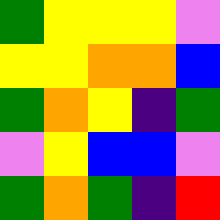[["green", "yellow", "yellow", "yellow", "violet"], ["yellow", "yellow", "orange", "orange", "blue"], ["green", "orange", "yellow", "indigo", "green"], ["violet", "yellow", "blue", "blue", "violet"], ["green", "orange", "green", "indigo", "red"]]